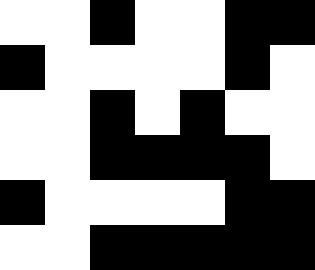[["white", "white", "black", "white", "white", "black", "black"], ["black", "white", "white", "white", "white", "black", "white"], ["white", "white", "black", "white", "black", "white", "white"], ["white", "white", "black", "black", "black", "black", "white"], ["black", "white", "white", "white", "white", "black", "black"], ["white", "white", "black", "black", "black", "black", "black"]]